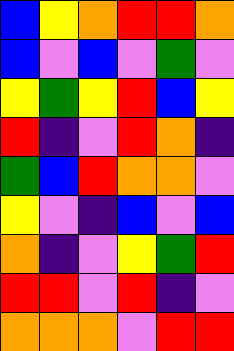[["blue", "yellow", "orange", "red", "red", "orange"], ["blue", "violet", "blue", "violet", "green", "violet"], ["yellow", "green", "yellow", "red", "blue", "yellow"], ["red", "indigo", "violet", "red", "orange", "indigo"], ["green", "blue", "red", "orange", "orange", "violet"], ["yellow", "violet", "indigo", "blue", "violet", "blue"], ["orange", "indigo", "violet", "yellow", "green", "red"], ["red", "red", "violet", "red", "indigo", "violet"], ["orange", "orange", "orange", "violet", "red", "red"]]